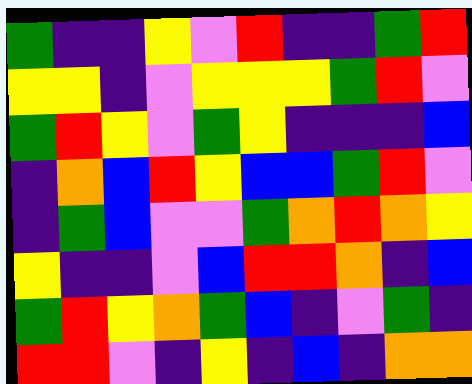[["green", "indigo", "indigo", "yellow", "violet", "red", "indigo", "indigo", "green", "red"], ["yellow", "yellow", "indigo", "violet", "yellow", "yellow", "yellow", "green", "red", "violet"], ["green", "red", "yellow", "violet", "green", "yellow", "indigo", "indigo", "indigo", "blue"], ["indigo", "orange", "blue", "red", "yellow", "blue", "blue", "green", "red", "violet"], ["indigo", "green", "blue", "violet", "violet", "green", "orange", "red", "orange", "yellow"], ["yellow", "indigo", "indigo", "violet", "blue", "red", "red", "orange", "indigo", "blue"], ["green", "red", "yellow", "orange", "green", "blue", "indigo", "violet", "green", "indigo"], ["red", "red", "violet", "indigo", "yellow", "indigo", "blue", "indigo", "orange", "orange"]]